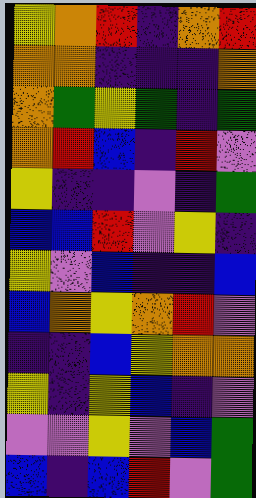[["yellow", "orange", "red", "indigo", "orange", "red"], ["orange", "orange", "indigo", "indigo", "indigo", "orange"], ["orange", "green", "yellow", "green", "indigo", "green"], ["orange", "red", "blue", "indigo", "red", "violet"], ["yellow", "indigo", "indigo", "violet", "indigo", "green"], ["blue", "blue", "red", "violet", "yellow", "indigo"], ["yellow", "violet", "blue", "indigo", "indigo", "blue"], ["blue", "orange", "yellow", "orange", "red", "violet"], ["indigo", "indigo", "blue", "yellow", "orange", "orange"], ["yellow", "indigo", "yellow", "blue", "indigo", "violet"], ["violet", "violet", "yellow", "violet", "blue", "green"], ["blue", "indigo", "blue", "red", "violet", "green"]]